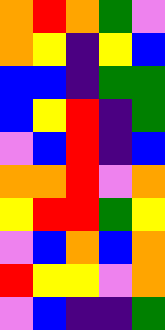[["orange", "red", "orange", "green", "violet"], ["orange", "yellow", "indigo", "yellow", "blue"], ["blue", "blue", "indigo", "green", "green"], ["blue", "yellow", "red", "indigo", "green"], ["violet", "blue", "red", "indigo", "blue"], ["orange", "orange", "red", "violet", "orange"], ["yellow", "red", "red", "green", "yellow"], ["violet", "blue", "orange", "blue", "orange"], ["red", "yellow", "yellow", "violet", "orange"], ["violet", "blue", "indigo", "indigo", "green"]]